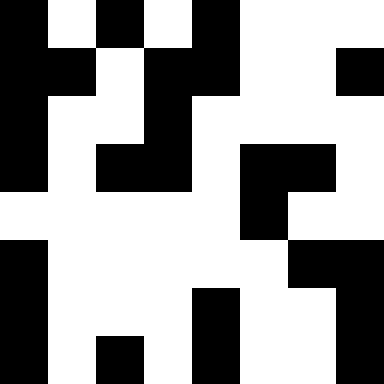[["black", "white", "black", "white", "black", "white", "white", "white"], ["black", "black", "white", "black", "black", "white", "white", "black"], ["black", "white", "white", "black", "white", "white", "white", "white"], ["black", "white", "black", "black", "white", "black", "black", "white"], ["white", "white", "white", "white", "white", "black", "white", "white"], ["black", "white", "white", "white", "white", "white", "black", "black"], ["black", "white", "white", "white", "black", "white", "white", "black"], ["black", "white", "black", "white", "black", "white", "white", "black"]]